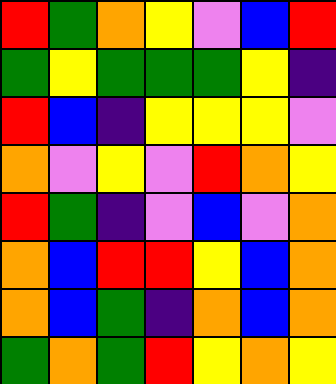[["red", "green", "orange", "yellow", "violet", "blue", "red"], ["green", "yellow", "green", "green", "green", "yellow", "indigo"], ["red", "blue", "indigo", "yellow", "yellow", "yellow", "violet"], ["orange", "violet", "yellow", "violet", "red", "orange", "yellow"], ["red", "green", "indigo", "violet", "blue", "violet", "orange"], ["orange", "blue", "red", "red", "yellow", "blue", "orange"], ["orange", "blue", "green", "indigo", "orange", "blue", "orange"], ["green", "orange", "green", "red", "yellow", "orange", "yellow"]]